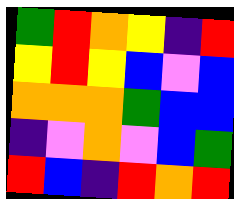[["green", "red", "orange", "yellow", "indigo", "red"], ["yellow", "red", "yellow", "blue", "violet", "blue"], ["orange", "orange", "orange", "green", "blue", "blue"], ["indigo", "violet", "orange", "violet", "blue", "green"], ["red", "blue", "indigo", "red", "orange", "red"]]